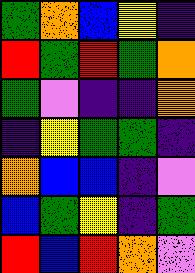[["green", "orange", "blue", "yellow", "indigo"], ["red", "green", "red", "green", "orange"], ["green", "violet", "indigo", "indigo", "orange"], ["indigo", "yellow", "green", "green", "indigo"], ["orange", "blue", "blue", "indigo", "violet"], ["blue", "green", "yellow", "indigo", "green"], ["red", "blue", "red", "orange", "violet"]]